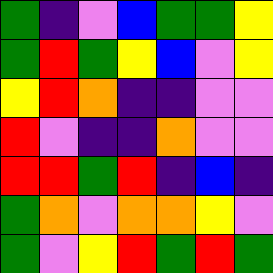[["green", "indigo", "violet", "blue", "green", "green", "yellow"], ["green", "red", "green", "yellow", "blue", "violet", "yellow"], ["yellow", "red", "orange", "indigo", "indigo", "violet", "violet"], ["red", "violet", "indigo", "indigo", "orange", "violet", "violet"], ["red", "red", "green", "red", "indigo", "blue", "indigo"], ["green", "orange", "violet", "orange", "orange", "yellow", "violet"], ["green", "violet", "yellow", "red", "green", "red", "green"]]